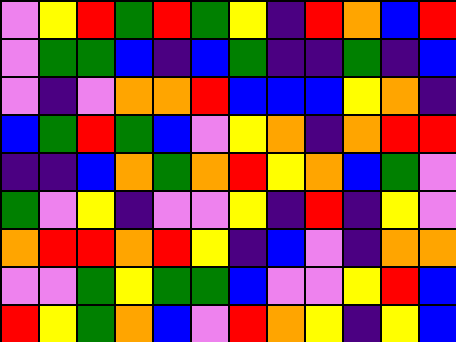[["violet", "yellow", "red", "green", "red", "green", "yellow", "indigo", "red", "orange", "blue", "red"], ["violet", "green", "green", "blue", "indigo", "blue", "green", "indigo", "indigo", "green", "indigo", "blue"], ["violet", "indigo", "violet", "orange", "orange", "red", "blue", "blue", "blue", "yellow", "orange", "indigo"], ["blue", "green", "red", "green", "blue", "violet", "yellow", "orange", "indigo", "orange", "red", "red"], ["indigo", "indigo", "blue", "orange", "green", "orange", "red", "yellow", "orange", "blue", "green", "violet"], ["green", "violet", "yellow", "indigo", "violet", "violet", "yellow", "indigo", "red", "indigo", "yellow", "violet"], ["orange", "red", "red", "orange", "red", "yellow", "indigo", "blue", "violet", "indigo", "orange", "orange"], ["violet", "violet", "green", "yellow", "green", "green", "blue", "violet", "violet", "yellow", "red", "blue"], ["red", "yellow", "green", "orange", "blue", "violet", "red", "orange", "yellow", "indigo", "yellow", "blue"]]